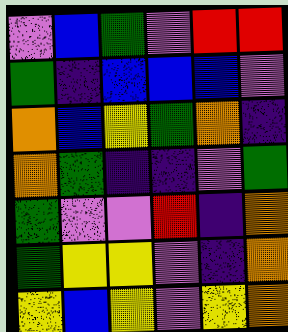[["violet", "blue", "green", "violet", "red", "red"], ["green", "indigo", "blue", "blue", "blue", "violet"], ["orange", "blue", "yellow", "green", "orange", "indigo"], ["orange", "green", "indigo", "indigo", "violet", "green"], ["green", "violet", "violet", "red", "indigo", "orange"], ["green", "yellow", "yellow", "violet", "indigo", "orange"], ["yellow", "blue", "yellow", "violet", "yellow", "orange"]]